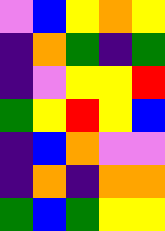[["violet", "blue", "yellow", "orange", "yellow"], ["indigo", "orange", "green", "indigo", "green"], ["indigo", "violet", "yellow", "yellow", "red"], ["green", "yellow", "red", "yellow", "blue"], ["indigo", "blue", "orange", "violet", "violet"], ["indigo", "orange", "indigo", "orange", "orange"], ["green", "blue", "green", "yellow", "yellow"]]